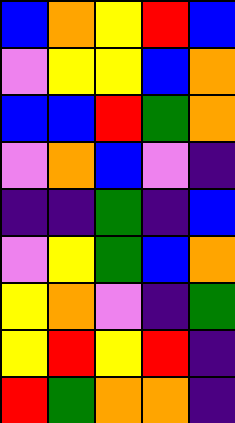[["blue", "orange", "yellow", "red", "blue"], ["violet", "yellow", "yellow", "blue", "orange"], ["blue", "blue", "red", "green", "orange"], ["violet", "orange", "blue", "violet", "indigo"], ["indigo", "indigo", "green", "indigo", "blue"], ["violet", "yellow", "green", "blue", "orange"], ["yellow", "orange", "violet", "indigo", "green"], ["yellow", "red", "yellow", "red", "indigo"], ["red", "green", "orange", "orange", "indigo"]]